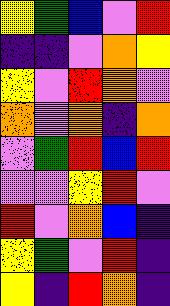[["yellow", "green", "blue", "violet", "red"], ["indigo", "indigo", "violet", "orange", "yellow"], ["yellow", "violet", "red", "orange", "violet"], ["orange", "violet", "orange", "indigo", "orange"], ["violet", "green", "red", "blue", "red"], ["violet", "violet", "yellow", "red", "violet"], ["red", "violet", "orange", "blue", "indigo"], ["yellow", "green", "violet", "red", "indigo"], ["yellow", "indigo", "red", "orange", "indigo"]]